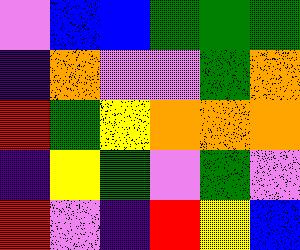[["violet", "blue", "blue", "green", "green", "green"], ["indigo", "orange", "violet", "violet", "green", "orange"], ["red", "green", "yellow", "orange", "orange", "orange"], ["indigo", "yellow", "green", "violet", "green", "violet"], ["red", "violet", "indigo", "red", "yellow", "blue"]]